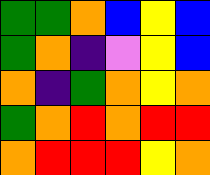[["green", "green", "orange", "blue", "yellow", "blue"], ["green", "orange", "indigo", "violet", "yellow", "blue"], ["orange", "indigo", "green", "orange", "yellow", "orange"], ["green", "orange", "red", "orange", "red", "red"], ["orange", "red", "red", "red", "yellow", "orange"]]